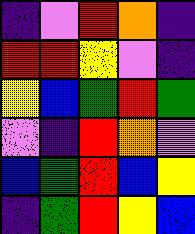[["indigo", "violet", "red", "orange", "indigo"], ["red", "red", "yellow", "violet", "indigo"], ["yellow", "blue", "green", "red", "green"], ["violet", "indigo", "red", "orange", "violet"], ["blue", "green", "red", "blue", "yellow"], ["indigo", "green", "red", "yellow", "blue"]]